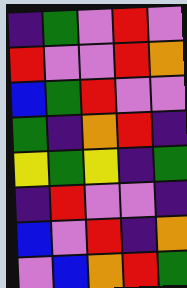[["indigo", "green", "violet", "red", "violet"], ["red", "violet", "violet", "red", "orange"], ["blue", "green", "red", "violet", "violet"], ["green", "indigo", "orange", "red", "indigo"], ["yellow", "green", "yellow", "indigo", "green"], ["indigo", "red", "violet", "violet", "indigo"], ["blue", "violet", "red", "indigo", "orange"], ["violet", "blue", "orange", "red", "green"]]